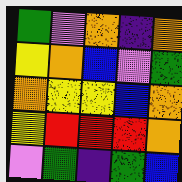[["green", "violet", "orange", "indigo", "orange"], ["yellow", "orange", "blue", "violet", "green"], ["orange", "yellow", "yellow", "blue", "orange"], ["yellow", "red", "red", "red", "orange"], ["violet", "green", "indigo", "green", "blue"]]